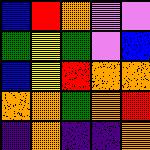[["blue", "red", "orange", "violet", "violet"], ["green", "yellow", "green", "violet", "blue"], ["blue", "yellow", "red", "orange", "orange"], ["orange", "orange", "green", "orange", "red"], ["indigo", "orange", "indigo", "indigo", "orange"]]